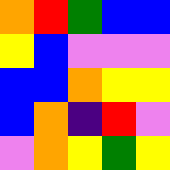[["orange", "red", "green", "blue", "blue"], ["yellow", "blue", "violet", "violet", "violet"], ["blue", "blue", "orange", "yellow", "yellow"], ["blue", "orange", "indigo", "red", "violet"], ["violet", "orange", "yellow", "green", "yellow"]]